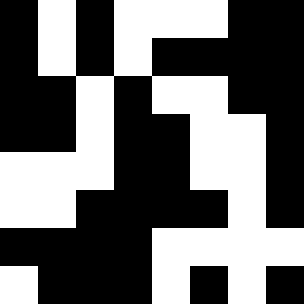[["black", "white", "black", "white", "white", "white", "black", "black"], ["black", "white", "black", "white", "black", "black", "black", "black"], ["black", "black", "white", "black", "white", "white", "black", "black"], ["black", "black", "white", "black", "black", "white", "white", "black"], ["white", "white", "white", "black", "black", "white", "white", "black"], ["white", "white", "black", "black", "black", "black", "white", "black"], ["black", "black", "black", "black", "white", "white", "white", "white"], ["white", "black", "black", "black", "white", "black", "white", "black"]]